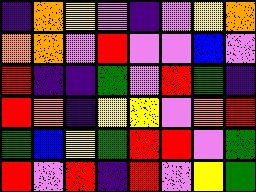[["indigo", "orange", "yellow", "violet", "indigo", "violet", "yellow", "orange"], ["orange", "orange", "violet", "red", "violet", "violet", "blue", "violet"], ["red", "indigo", "indigo", "green", "violet", "red", "green", "indigo"], ["red", "orange", "indigo", "yellow", "yellow", "violet", "orange", "red"], ["green", "blue", "yellow", "green", "red", "red", "violet", "green"], ["red", "violet", "red", "indigo", "red", "violet", "yellow", "green"]]